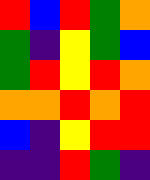[["red", "blue", "red", "green", "orange"], ["green", "indigo", "yellow", "green", "blue"], ["green", "red", "yellow", "red", "orange"], ["orange", "orange", "red", "orange", "red"], ["blue", "indigo", "yellow", "red", "red"], ["indigo", "indigo", "red", "green", "indigo"]]